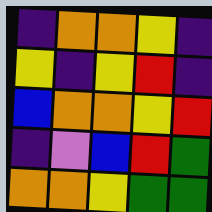[["indigo", "orange", "orange", "yellow", "indigo"], ["yellow", "indigo", "yellow", "red", "indigo"], ["blue", "orange", "orange", "yellow", "red"], ["indigo", "violet", "blue", "red", "green"], ["orange", "orange", "yellow", "green", "green"]]